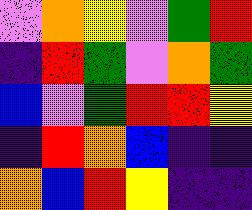[["violet", "orange", "yellow", "violet", "green", "red"], ["indigo", "red", "green", "violet", "orange", "green"], ["blue", "violet", "green", "red", "red", "yellow"], ["indigo", "red", "orange", "blue", "indigo", "indigo"], ["orange", "blue", "red", "yellow", "indigo", "indigo"]]